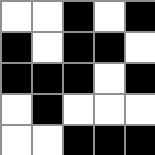[["white", "white", "black", "white", "black"], ["black", "white", "black", "black", "white"], ["black", "black", "black", "white", "black"], ["white", "black", "white", "white", "white"], ["white", "white", "black", "black", "black"]]